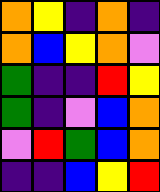[["orange", "yellow", "indigo", "orange", "indigo"], ["orange", "blue", "yellow", "orange", "violet"], ["green", "indigo", "indigo", "red", "yellow"], ["green", "indigo", "violet", "blue", "orange"], ["violet", "red", "green", "blue", "orange"], ["indigo", "indigo", "blue", "yellow", "red"]]